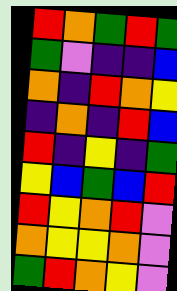[["red", "orange", "green", "red", "green"], ["green", "violet", "indigo", "indigo", "blue"], ["orange", "indigo", "red", "orange", "yellow"], ["indigo", "orange", "indigo", "red", "blue"], ["red", "indigo", "yellow", "indigo", "green"], ["yellow", "blue", "green", "blue", "red"], ["red", "yellow", "orange", "red", "violet"], ["orange", "yellow", "yellow", "orange", "violet"], ["green", "red", "orange", "yellow", "violet"]]